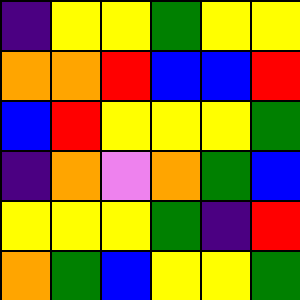[["indigo", "yellow", "yellow", "green", "yellow", "yellow"], ["orange", "orange", "red", "blue", "blue", "red"], ["blue", "red", "yellow", "yellow", "yellow", "green"], ["indigo", "orange", "violet", "orange", "green", "blue"], ["yellow", "yellow", "yellow", "green", "indigo", "red"], ["orange", "green", "blue", "yellow", "yellow", "green"]]